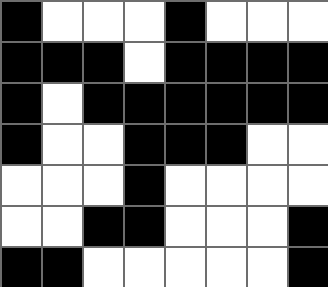[["black", "white", "white", "white", "black", "white", "white", "white"], ["black", "black", "black", "white", "black", "black", "black", "black"], ["black", "white", "black", "black", "black", "black", "black", "black"], ["black", "white", "white", "black", "black", "black", "white", "white"], ["white", "white", "white", "black", "white", "white", "white", "white"], ["white", "white", "black", "black", "white", "white", "white", "black"], ["black", "black", "white", "white", "white", "white", "white", "black"]]